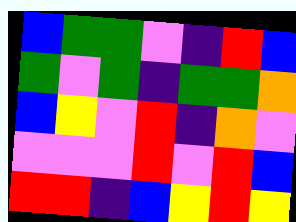[["blue", "green", "green", "violet", "indigo", "red", "blue"], ["green", "violet", "green", "indigo", "green", "green", "orange"], ["blue", "yellow", "violet", "red", "indigo", "orange", "violet"], ["violet", "violet", "violet", "red", "violet", "red", "blue"], ["red", "red", "indigo", "blue", "yellow", "red", "yellow"]]